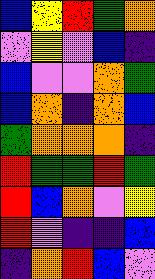[["blue", "yellow", "red", "green", "orange"], ["violet", "yellow", "violet", "blue", "indigo"], ["blue", "violet", "violet", "orange", "green"], ["blue", "orange", "indigo", "orange", "blue"], ["green", "orange", "orange", "orange", "indigo"], ["red", "green", "green", "red", "green"], ["red", "blue", "orange", "violet", "yellow"], ["red", "violet", "indigo", "indigo", "blue"], ["indigo", "orange", "red", "blue", "violet"]]